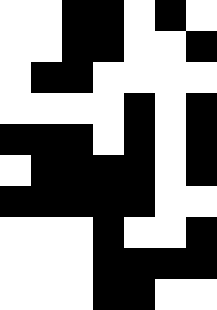[["white", "white", "black", "black", "white", "black", "white"], ["white", "white", "black", "black", "white", "white", "black"], ["white", "black", "black", "white", "white", "white", "white"], ["white", "white", "white", "white", "black", "white", "black"], ["black", "black", "black", "white", "black", "white", "black"], ["white", "black", "black", "black", "black", "white", "black"], ["black", "black", "black", "black", "black", "white", "white"], ["white", "white", "white", "black", "white", "white", "black"], ["white", "white", "white", "black", "black", "black", "black"], ["white", "white", "white", "black", "black", "white", "white"]]